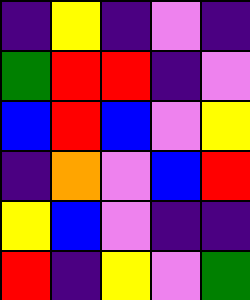[["indigo", "yellow", "indigo", "violet", "indigo"], ["green", "red", "red", "indigo", "violet"], ["blue", "red", "blue", "violet", "yellow"], ["indigo", "orange", "violet", "blue", "red"], ["yellow", "blue", "violet", "indigo", "indigo"], ["red", "indigo", "yellow", "violet", "green"]]